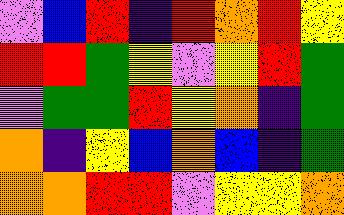[["violet", "blue", "red", "indigo", "red", "orange", "red", "yellow"], ["red", "red", "green", "yellow", "violet", "yellow", "red", "green"], ["violet", "green", "green", "red", "yellow", "orange", "indigo", "green"], ["orange", "indigo", "yellow", "blue", "orange", "blue", "indigo", "green"], ["orange", "orange", "red", "red", "violet", "yellow", "yellow", "orange"]]